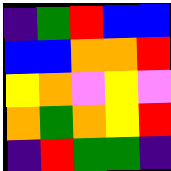[["indigo", "green", "red", "blue", "blue"], ["blue", "blue", "orange", "orange", "red"], ["yellow", "orange", "violet", "yellow", "violet"], ["orange", "green", "orange", "yellow", "red"], ["indigo", "red", "green", "green", "indigo"]]